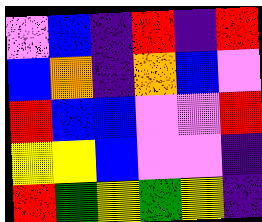[["violet", "blue", "indigo", "red", "indigo", "red"], ["blue", "orange", "indigo", "orange", "blue", "violet"], ["red", "blue", "blue", "violet", "violet", "red"], ["yellow", "yellow", "blue", "violet", "violet", "indigo"], ["red", "green", "yellow", "green", "yellow", "indigo"]]